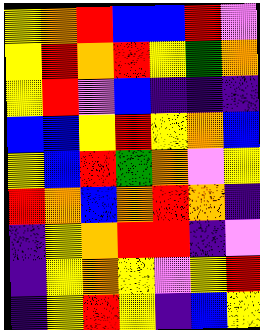[["yellow", "orange", "red", "blue", "blue", "red", "violet"], ["yellow", "red", "orange", "red", "yellow", "green", "orange"], ["yellow", "red", "violet", "blue", "indigo", "indigo", "indigo"], ["blue", "blue", "yellow", "red", "yellow", "orange", "blue"], ["yellow", "blue", "red", "green", "orange", "violet", "yellow"], ["red", "orange", "blue", "orange", "red", "orange", "indigo"], ["indigo", "yellow", "orange", "red", "red", "indigo", "violet"], ["indigo", "yellow", "orange", "yellow", "violet", "yellow", "red"], ["indigo", "yellow", "red", "yellow", "indigo", "blue", "yellow"]]